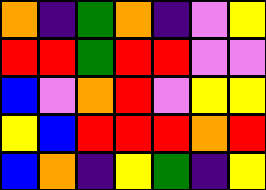[["orange", "indigo", "green", "orange", "indigo", "violet", "yellow"], ["red", "red", "green", "red", "red", "violet", "violet"], ["blue", "violet", "orange", "red", "violet", "yellow", "yellow"], ["yellow", "blue", "red", "red", "red", "orange", "red"], ["blue", "orange", "indigo", "yellow", "green", "indigo", "yellow"]]